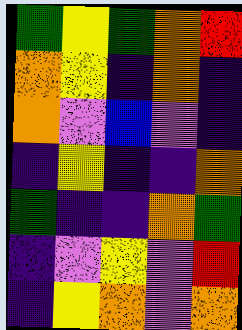[["green", "yellow", "green", "orange", "red"], ["orange", "yellow", "indigo", "orange", "indigo"], ["orange", "violet", "blue", "violet", "indigo"], ["indigo", "yellow", "indigo", "indigo", "orange"], ["green", "indigo", "indigo", "orange", "green"], ["indigo", "violet", "yellow", "violet", "red"], ["indigo", "yellow", "orange", "violet", "orange"]]